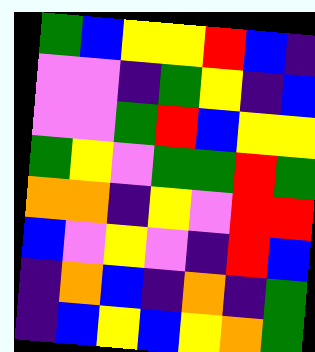[["green", "blue", "yellow", "yellow", "red", "blue", "indigo"], ["violet", "violet", "indigo", "green", "yellow", "indigo", "blue"], ["violet", "violet", "green", "red", "blue", "yellow", "yellow"], ["green", "yellow", "violet", "green", "green", "red", "green"], ["orange", "orange", "indigo", "yellow", "violet", "red", "red"], ["blue", "violet", "yellow", "violet", "indigo", "red", "blue"], ["indigo", "orange", "blue", "indigo", "orange", "indigo", "green"], ["indigo", "blue", "yellow", "blue", "yellow", "orange", "green"]]